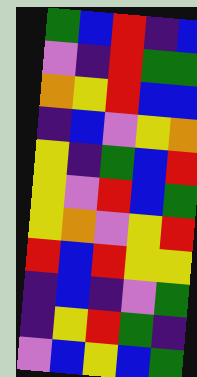[["green", "blue", "red", "indigo", "blue"], ["violet", "indigo", "red", "green", "green"], ["orange", "yellow", "red", "blue", "blue"], ["indigo", "blue", "violet", "yellow", "orange"], ["yellow", "indigo", "green", "blue", "red"], ["yellow", "violet", "red", "blue", "green"], ["yellow", "orange", "violet", "yellow", "red"], ["red", "blue", "red", "yellow", "yellow"], ["indigo", "blue", "indigo", "violet", "green"], ["indigo", "yellow", "red", "green", "indigo"], ["violet", "blue", "yellow", "blue", "green"]]